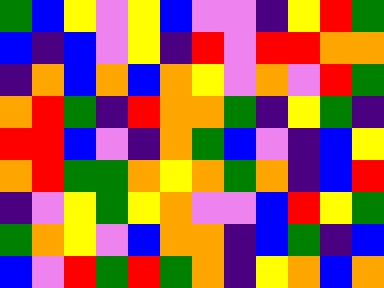[["green", "blue", "yellow", "violet", "yellow", "blue", "violet", "violet", "indigo", "yellow", "red", "green"], ["blue", "indigo", "blue", "violet", "yellow", "indigo", "red", "violet", "red", "red", "orange", "orange"], ["indigo", "orange", "blue", "orange", "blue", "orange", "yellow", "violet", "orange", "violet", "red", "green"], ["orange", "red", "green", "indigo", "red", "orange", "orange", "green", "indigo", "yellow", "green", "indigo"], ["red", "red", "blue", "violet", "indigo", "orange", "green", "blue", "violet", "indigo", "blue", "yellow"], ["orange", "red", "green", "green", "orange", "yellow", "orange", "green", "orange", "indigo", "blue", "red"], ["indigo", "violet", "yellow", "green", "yellow", "orange", "violet", "violet", "blue", "red", "yellow", "green"], ["green", "orange", "yellow", "violet", "blue", "orange", "orange", "indigo", "blue", "green", "indigo", "blue"], ["blue", "violet", "red", "green", "red", "green", "orange", "indigo", "yellow", "orange", "blue", "orange"]]